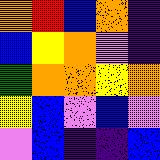[["orange", "red", "blue", "orange", "indigo"], ["blue", "yellow", "orange", "violet", "indigo"], ["green", "orange", "orange", "yellow", "orange"], ["yellow", "blue", "violet", "blue", "violet"], ["violet", "blue", "indigo", "indigo", "blue"]]